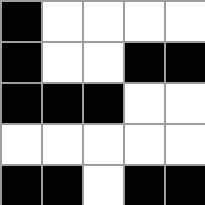[["black", "white", "white", "white", "white"], ["black", "white", "white", "black", "black"], ["black", "black", "black", "white", "white"], ["white", "white", "white", "white", "white"], ["black", "black", "white", "black", "black"]]